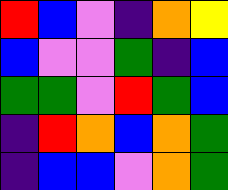[["red", "blue", "violet", "indigo", "orange", "yellow"], ["blue", "violet", "violet", "green", "indigo", "blue"], ["green", "green", "violet", "red", "green", "blue"], ["indigo", "red", "orange", "blue", "orange", "green"], ["indigo", "blue", "blue", "violet", "orange", "green"]]